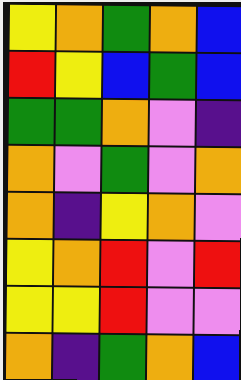[["yellow", "orange", "green", "orange", "blue"], ["red", "yellow", "blue", "green", "blue"], ["green", "green", "orange", "violet", "indigo"], ["orange", "violet", "green", "violet", "orange"], ["orange", "indigo", "yellow", "orange", "violet"], ["yellow", "orange", "red", "violet", "red"], ["yellow", "yellow", "red", "violet", "violet"], ["orange", "indigo", "green", "orange", "blue"]]